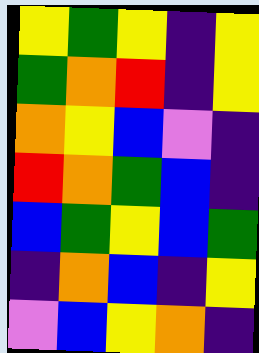[["yellow", "green", "yellow", "indigo", "yellow"], ["green", "orange", "red", "indigo", "yellow"], ["orange", "yellow", "blue", "violet", "indigo"], ["red", "orange", "green", "blue", "indigo"], ["blue", "green", "yellow", "blue", "green"], ["indigo", "orange", "blue", "indigo", "yellow"], ["violet", "blue", "yellow", "orange", "indigo"]]